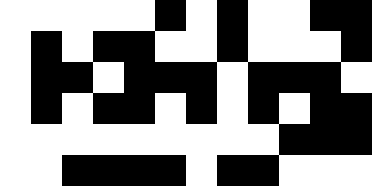[["white", "white", "white", "white", "white", "black", "white", "black", "white", "white", "black", "black"], ["white", "black", "white", "black", "black", "white", "white", "black", "white", "white", "white", "black"], ["white", "black", "black", "white", "black", "black", "black", "white", "black", "black", "black", "white"], ["white", "black", "white", "black", "black", "white", "black", "white", "black", "white", "black", "black"], ["white", "white", "white", "white", "white", "white", "white", "white", "white", "black", "black", "black"], ["white", "white", "black", "black", "black", "black", "white", "black", "black", "white", "white", "white"]]